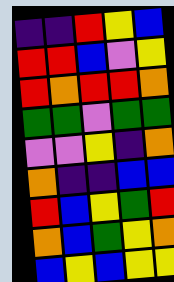[["indigo", "indigo", "red", "yellow", "blue"], ["red", "red", "blue", "violet", "yellow"], ["red", "orange", "red", "red", "orange"], ["green", "green", "violet", "green", "green"], ["violet", "violet", "yellow", "indigo", "orange"], ["orange", "indigo", "indigo", "blue", "blue"], ["red", "blue", "yellow", "green", "red"], ["orange", "blue", "green", "yellow", "orange"], ["blue", "yellow", "blue", "yellow", "yellow"]]